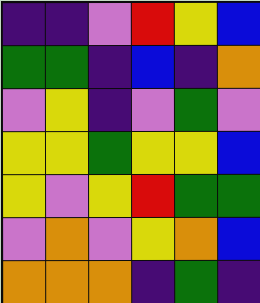[["indigo", "indigo", "violet", "red", "yellow", "blue"], ["green", "green", "indigo", "blue", "indigo", "orange"], ["violet", "yellow", "indigo", "violet", "green", "violet"], ["yellow", "yellow", "green", "yellow", "yellow", "blue"], ["yellow", "violet", "yellow", "red", "green", "green"], ["violet", "orange", "violet", "yellow", "orange", "blue"], ["orange", "orange", "orange", "indigo", "green", "indigo"]]